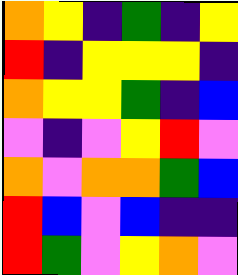[["orange", "yellow", "indigo", "green", "indigo", "yellow"], ["red", "indigo", "yellow", "yellow", "yellow", "indigo"], ["orange", "yellow", "yellow", "green", "indigo", "blue"], ["violet", "indigo", "violet", "yellow", "red", "violet"], ["orange", "violet", "orange", "orange", "green", "blue"], ["red", "blue", "violet", "blue", "indigo", "indigo"], ["red", "green", "violet", "yellow", "orange", "violet"]]